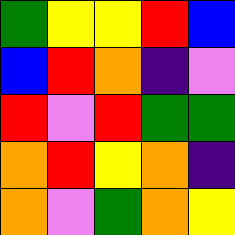[["green", "yellow", "yellow", "red", "blue"], ["blue", "red", "orange", "indigo", "violet"], ["red", "violet", "red", "green", "green"], ["orange", "red", "yellow", "orange", "indigo"], ["orange", "violet", "green", "orange", "yellow"]]